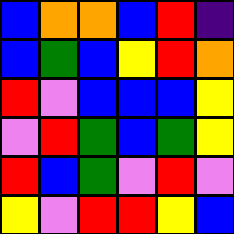[["blue", "orange", "orange", "blue", "red", "indigo"], ["blue", "green", "blue", "yellow", "red", "orange"], ["red", "violet", "blue", "blue", "blue", "yellow"], ["violet", "red", "green", "blue", "green", "yellow"], ["red", "blue", "green", "violet", "red", "violet"], ["yellow", "violet", "red", "red", "yellow", "blue"]]